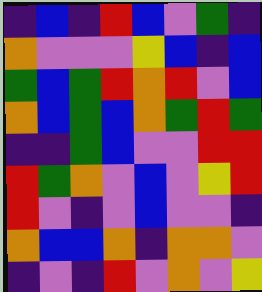[["indigo", "blue", "indigo", "red", "blue", "violet", "green", "indigo"], ["orange", "violet", "violet", "violet", "yellow", "blue", "indigo", "blue"], ["green", "blue", "green", "red", "orange", "red", "violet", "blue"], ["orange", "blue", "green", "blue", "orange", "green", "red", "green"], ["indigo", "indigo", "green", "blue", "violet", "violet", "red", "red"], ["red", "green", "orange", "violet", "blue", "violet", "yellow", "red"], ["red", "violet", "indigo", "violet", "blue", "violet", "violet", "indigo"], ["orange", "blue", "blue", "orange", "indigo", "orange", "orange", "violet"], ["indigo", "violet", "indigo", "red", "violet", "orange", "violet", "yellow"]]